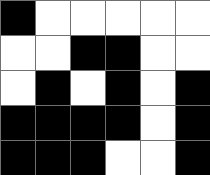[["black", "white", "white", "white", "white", "white"], ["white", "white", "black", "black", "white", "white"], ["white", "black", "white", "black", "white", "black"], ["black", "black", "black", "black", "white", "black"], ["black", "black", "black", "white", "white", "black"]]